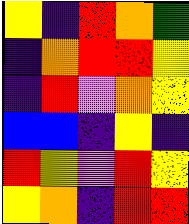[["yellow", "indigo", "red", "orange", "green"], ["indigo", "orange", "red", "red", "yellow"], ["indigo", "red", "violet", "orange", "yellow"], ["blue", "blue", "indigo", "yellow", "indigo"], ["red", "yellow", "violet", "red", "yellow"], ["yellow", "orange", "indigo", "red", "red"]]